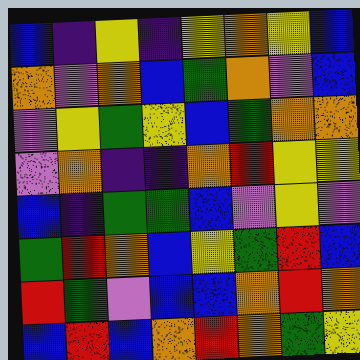[["blue", "indigo", "yellow", "indigo", "yellow", "orange", "yellow", "blue"], ["orange", "violet", "orange", "blue", "green", "orange", "violet", "blue"], ["violet", "yellow", "green", "yellow", "blue", "green", "orange", "orange"], ["violet", "orange", "indigo", "indigo", "orange", "red", "yellow", "yellow"], ["blue", "indigo", "green", "green", "blue", "violet", "yellow", "violet"], ["green", "red", "orange", "blue", "yellow", "green", "red", "blue"], ["red", "green", "violet", "blue", "blue", "orange", "red", "orange"], ["blue", "red", "blue", "orange", "red", "orange", "green", "yellow"]]